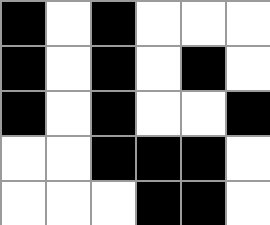[["black", "white", "black", "white", "white", "white"], ["black", "white", "black", "white", "black", "white"], ["black", "white", "black", "white", "white", "black"], ["white", "white", "black", "black", "black", "white"], ["white", "white", "white", "black", "black", "white"]]